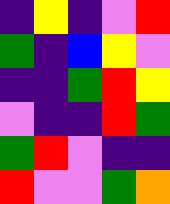[["indigo", "yellow", "indigo", "violet", "red"], ["green", "indigo", "blue", "yellow", "violet"], ["indigo", "indigo", "green", "red", "yellow"], ["violet", "indigo", "indigo", "red", "green"], ["green", "red", "violet", "indigo", "indigo"], ["red", "violet", "violet", "green", "orange"]]